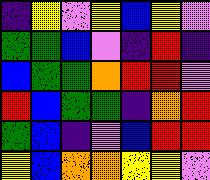[["indigo", "yellow", "violet", "yellow", "blue", "yellow", "violet"], ["green", "green", "blue", "violet", "indigo", "red", "indigo"], ["blue", "green", "green", "orange", "red", "red", "violet"], ["red", "blue", "green", "green", "indigo", "orange", "red"], ["green", "blue", "indigo", "violet", "blue", "red", "red"], ["yellow", "blue", "orange", "orange", "yellow", "yellow", "violet"]]